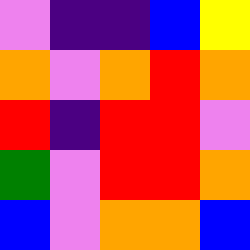[["violet", "indigo", "indigo", "blue", "yellow"], ["orange", "violet", "orange", "red", "orange"], ["red", "indigo", "red", "red", "violet"], ["green", "violet", "red", "red", "orange"], ["blue", "violet", "orange", "orange", "blue"]]